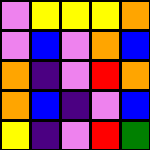[["violet", "yellow", "yellow", "yellow", "orange"], ["violet", "blue", "violet", "orange", "blue"], ["orange", "indigo", "violet", "red", "orange"], ["orange", "blue", "indigo", "violet", "blue"], ["yellow", "indigo", "violet", "red", "green"]]